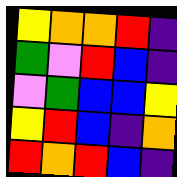[["yellow", "orange", "orange", "red", "indigo"], ["green", "violet", "red", "blue", "indigo"], ["violet", "green", "blue", "blue", "yellow"], ["yellow", "red", "blue", "indigo", "orange"], ["red", "orange", "red", "blue", "indigo"]]